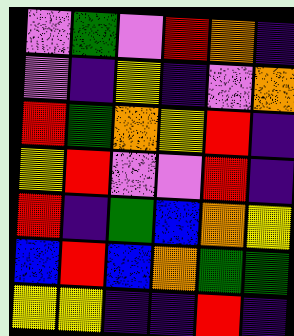[["violet", "green", "violet", "red", "orange", "indigo"], ["violet", "indigo", "yellow", "indigo", "violet", "orange"], ["red", "green", "orange", "yellow", "red", "indigo"], ["yellow", "red", "violet", "violet", "red", "indigo"], ["red", "indigo", "green", "blue", "orange", "yellow"], ["blue", "red", "blue", "orange", "green", "green"], ["yellow", "yellow", "indigo", "indigo", "red", "indigo"]]